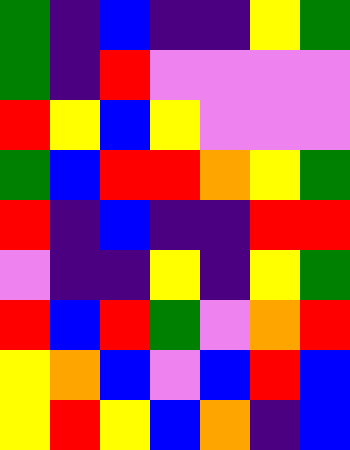[["green", "indigo", "blue", "indigo", "indigo", "yellow", "green"], ["green", "indigo", "red", "violet", "violet", "violet", "violet"], ["red", "yellow", "blue", "yellow", "violet", "violet", "violet"], ["green", "blue", "red", "red", "orange", "yellow", "green"], ["red", "indigo", "blue", "indigo", "indigo", "red", "red"], ["violet", "indigo", "indigo", "yellow", "indigo", "yellow", "green"], ["red", "blue", "red", "green", "violet", "orange", "red"], ["yellow", "orange", "blue", "violet", "blue", "red", "blue"], ["yellow", "red", "yellow", "blue", "orange", "indigo", "blue"]]